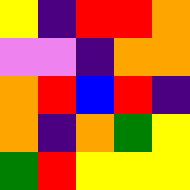[["yellow", "indigo", "red", "red", "orange"], ["violet", "violet", "indigo", "orange", "orange"], ["orange", "red", "blue", "red", "indigo"], ["orange", "indigo", "orange", "green", "yellow"], ["green", "red", "yellow", "yellow", "yellow"]]